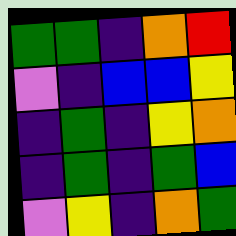[["green", "green", "indigo", "orange", "red"], ["violet", "indigo", "blue", "blue", "yellow"], ["indigo", "green", "indigo", "yellow", "orange"], ["indigo", "green", "indigo", "green", "blue"], ["violet", "yellow", "indigo", "orange", "green"]]